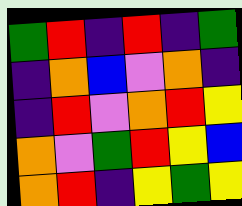[["green", "red", "indigo", "red", "indigo", "green"], ["indigo", "orange", "blue", "violet", "orange", "indigo"], ["indigo", "red", "violet", "orange", "red", "yellow"], ["orange", "violet", "green", "red", "yellow", "blue"], ["orange", "red", "indigo", "yellow", "green", "yellow"]]